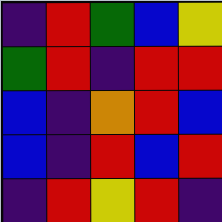[["indigo", "red", "green", "blue", "yellow"], ["green", "red", "indigo", "red", "red"], ["blue", "indigo", "orange", "red", "blue"], ["blue", "indigo", "red", "blue", "red"], ["indigo", "red", "yellow", "red", "indigo"]]